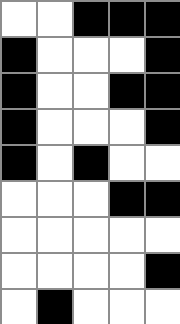[["white", "white", "black", "black", "black"], ["black", "white", "white", "white", "black"], ["black", "white", "white", "black", "black"], ["black", "white", "white", "white", "black"], ["black", "white", "black", "white", "white"], ["white", "white", "white", "black", "black"], ["white", "white", "white", "white", "white"], ["white", "white", "white", "white", "black"], ["white", "black", "white", "white", "white"]]